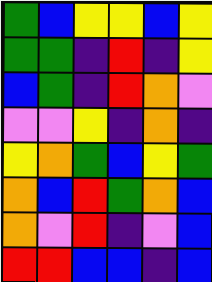[["green", "blue", "yellow", "yellow", "blue", "yellow"], ["green", "green", "indigo", "red", "indigo", "yellow"], ["blue", "green", "indigo", "red", "orange", "violet"], ["violet", "violet", "yellow", "indigo", "orange", "indigo"], ["yellow", "orange", "green", "blue", "yellow", "green"], ["orange", "blue", "red", "green", "orange", "blue"], ["orange", "violet", "red", "indigo", "violet", "blue"], ["red", "red", "blue", "blue", "indigo", "blue"]]